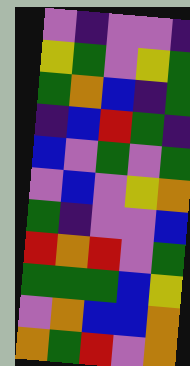[["violet", "indigo", "violet", "violet", "indigo"], ["yellow", "green", "violet", "yellow", "green"], ["green", "orange", "blue", "indigo", "green"], ["indigo", "blue", "red", "green", "indigo"], ["blue", "violet", "green", "violet", "green"], ["violet", "blue", "violet", "yellow", "orange"], ["green", "indigo", "violet", "violet", "blue"], ["red", "orange", "red", "violet", "green"], ["green", "green", "green", "blue", "yellow"], ["violet", "orange", "blue", "blue", "orange"], ["orange", "green", "red", "violet", "orange"]]